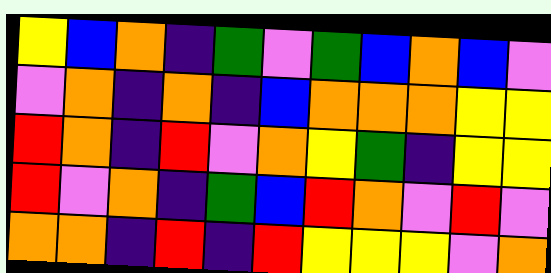[["yellow", "blue", "orange", "indigo", "green", "violet", "green", "blue", "orange", "blue", "violet"], ["violet", "orange", "indigo", "orange", "indigo", "blue", "orange", "orange", "orange", "yellow", "yellow"], ["red", "orange", "indigo", "red", "violet", "orange", "yellow", "green", "indigo", "yellow", "yellow"], ["red", "violet", "orange", "indigo", "green", "blue", "red", "orange", "violet", "red", "violet"], ["orange", "orange", "indigo", "red", "indigo", "red", "yellow", "yellow", "yellow", "violet", "orange"]]